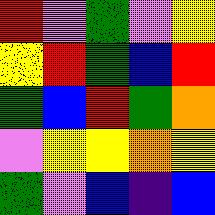[["red", "violet", "green", "violet", "yellow"], ["yellow", "red", "green", "blue", "red"], ["green", "blue", "red", "green", "orange"], ["violet", "yellow", "yellow", "orange", "yellow"], ["green", "violet", "blue", "indigo", "blue"]]